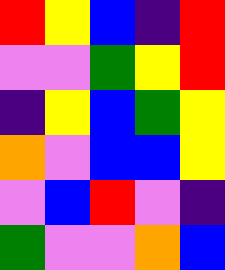[["red", "yellow", "blue", "indigo", "red"], ["violet", "violet", "green", "yellow", "red"], ["indigo", "yellow", "blue", "green", "yellow"], ["orange", "violet", "blue", "blue", "yellow"], ["violet", "blue", "red", "violet", "indigo"], ["green", "violet", "violet", "orange", "blue"]]